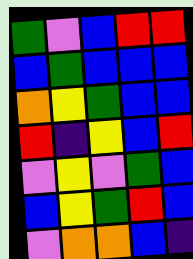[["green", "violet", "blue", "red", "red"], ["blue", "green", "blue", "blue", "blue"], ["orange", "yellow", "green", "blue", "blue"], ["red", "indigo", "yellow", "blue", "red"], ["violet", "yellow", "violet", "green", "blue"], ["blue", "yellow", "green", "red", "blue"], ["violet", "orange", "orange", "blue", "indigo"]]